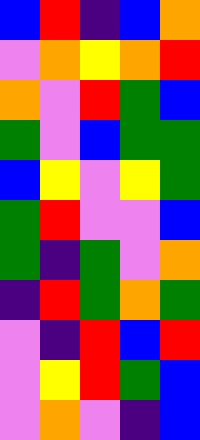[["blue", "red", "indigo", "blue", "orange"], ["violet", "orange", "yellow", "orange", "red"], ["orange", "violet", "red", "green", "blue"], ["green", "violet", "blue", "green", "green"], ["blue", "yellow", "violet", "yellow", "green"], ["green", "red", "violet", "violet", "blue"], ["green", "indigo", "green", "violet", "orange"], ["indigo", "red", "green", "orange", "green"], ["violet", "indigo", "red", "blue", "red"], ["violet", "yellow", "red", "green", "blue"], ["violet", "orange", "violet", "indigo", "blue"]]